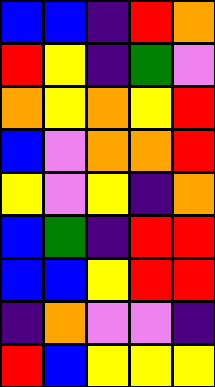[["blue", "blue", "indigo", "red", "orange"], ["red", "yellow", "indigo", "green", "violet"], ["orange", "yellow", "orange", "yellow", "red"], ["blue", "violet", "orange", "orange", "red"], ["yellow", "violet", "yellow", "indigo", "orange"], ["blue", "green", "indigo", "red", "red"], ["blue", "blue", "yellow", "red", "red"], ["indigo", "orange", "violet", "violet", "indigo"], ["red", "blue", "yellow", "yellow", "yellow"]]